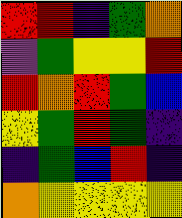[["red", "red", "indigo", "green", "orange"], ["violet", "green", "yellow", "yellow", "red"], ["red", "orange", "red", "green", "blue"], ["yellow", "green", "red", "green", "indigo"], ["indigo", "green", "blue", "red", "indigo"], ["orange", "yellow", "yellow", "yellow", "yellow"]]